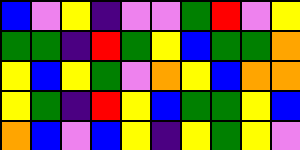[["blue", "violet", "yellow", "indigo", "violet", "violet", "green", "red", "violet", "yellow"], ["green", "green", "indigo", "red", "green", "yellow", "blue", "green", "green", "orange"], ["yellow", "blue", "yellow", "green", "violet", "orange", "yellow", "blue", "orange", "orange"], ["yellow", "green", "indigo", "red", "yellow", "blue", "green", "green", "yellow", "blue"], ["orange", "blue", "violet", "blue", "yellow", "indigo", "yellow", "green", "yellow", "violet"]]